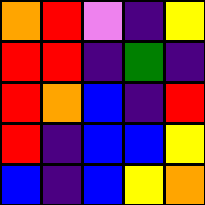[["orange", "red", "violet", "indigo", "yellow"], ["red", "red", "indigo", "green", "indigo"], ["red", "orange", "blue", "indigo", "red"], ["red", "indigo", "blue", "blue", "yellow"], ["blue", "indigo", "blue", "yellow", "orange"]]